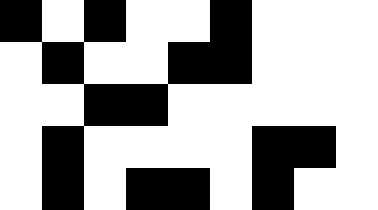[["black", "white", "black", "white", "white", "black", "white", "white", "white"], ["white", "black", "white", "white", "black", "black", "white", "white", "white"], ["white", "white", "black", "black", "white", "white", "white", "white", "white"], ["white", "black", "white", "white", "white", "white", "black", "black", "white"], ["white", "black", "white", "black", "black", "white", "black", "white", "white"]]